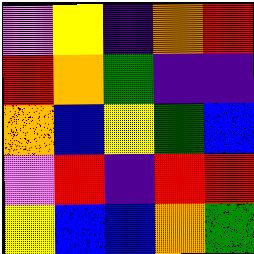[["violet", "yellow", "indigo", "orange", "red"], ["red", "orange", "green", "indigo", "indigo"], ["orange", "blue", "yellow", "green", "blue"], ["violet", "red", "indigo", "red", "red"], ["yellow", "blue", "blue", "orange", "green"]]